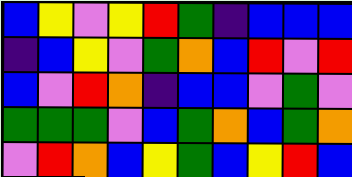[["blue", "yellow", "violet", "yellow", "red", "green", "indigo", "blue", "blue", "blue"], ["indigo", "blue", "yellow", "violet", "green", "orange", "blue", "red", "violet", "red"], ["blue", "violet", "red", "orange", "indigo", "blue", "blue", "violet", "green", "violet"], ["green", "green", "green", "violet", "blue", "green", "orange", "blue", "green", "orange"], ["violet", "red", "orange", "blue", "yellow", "green", "blue", "yellow", "red", "blue"]]